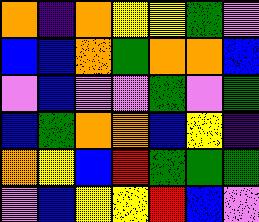[["orange", "indigo", "orange", "yellow", "yellow", "green", "violet"], ["blue", "blue", "orange", "green", "orange", "orange", "blue"], ["violet", "blue", "violet", "violet", "green", "violet", "green"], ["blue", "green", "orange", "orange", "blue", "yellow", "indigo"], ["orange", "yellow", "blue", "red", "green", "green", "green"], ["violet", "blue", "yellow", "yellow", "red", "blue", "violet"]]